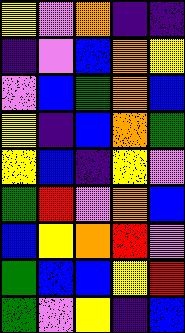[["yellow", "violet", "orange", "indigo", "indigo"], ["indigo", "violet", "blue", "orange", "yellow"], ["violet", "blue", "green", "orange", "blue"], ["yellow", "indigo", "blue", "orange", "green"], ["yellow", "blue", "indigo", "yellow", "violet"], ["green", "red", "violet", "orange", "blue"], ["blue", "yellow", "orange", "red", "violet"], ["green", "blue", "blue", "yellow", "red"], ["green", "violet", "yellow", "indigo", "blue"]]